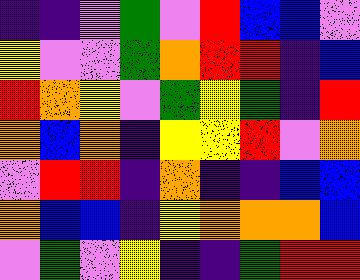[["indigo", "indigo", "violet", "green", "violet", "red", "blue", "blue", "violet"], ["yellow", "violet", "violet", "green", "orange", "red", "red", "indigo", "blue"], ["red", "orange", "yellow", "violet", "green", "yellow", "green", "indigo", "red"], ["orange", "blue", "orange", "indigo", "yellow", "yellow", "red", "violet", "orange"], ["violet", "red", "red", "indigo", "orange", "indigo", "indigo", "blue", "blue"], ["orange", "blue", "blue", "indigo", "yellow", "orange", "orange", "orange", "blue"], ["violet", "green", "violet", "yellow", "indigo", "indigo", "green", "red", "red"]]